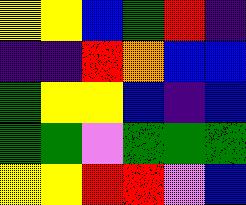[["yellow", "yellow", "blue", "green", "red", "indigo"], ["indigo", "indigo", "red", "orange", "blue", "blue"], ["green", "yellow", "yellow", "blue", "indigo", "blue"], ["green", "green", "violet", "green", "green", "green"], ["yellow", "yellow", "red", "red", "violet", "blue"]]